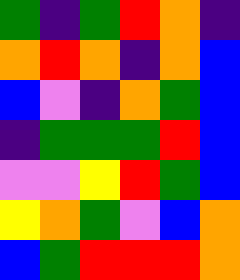[["green", "indigo", "green", "red", "orange", "indigo"], ["orange", "red", "orange", "indigo", "orange", "blue"], ["blue", "violet", "indigo", "orange", "green", "blue"], ["indigo", "green", "green", "green", "red", "blue"], ["violet", "violet", "yellow", "red", "green", "blue"], ["yellow", "orange", "green", "violet", "blue", "orange"], ["blue", "green", "red", "red", "red", "orange"]]